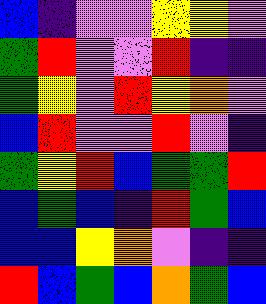[["blue", "indigo", "violet", "violet", "yellow", "yellow", "violet"], ["green", "red", "violet", "violet", "red", "indigo", "indigo"], ["green", "yellow", "violet", "red", "yellow", "orange", "violet"], ["blue", "red", "violet", "violet", "red", "violet", "indigo"], ["green", "yellow", "red", "blue", "green", "green", "red"], ["blue", "green", "blue", "indigo", "red", "green", "blue"], ["blue", "blue", "yellow", "orange", "violet", "indigo", "indigo"], ["red", "blue", "green", "blue", "orange", "green", "blue"]]